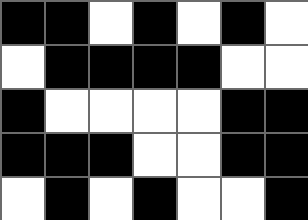[["black", "black", "white", "black", "white", "black", "white"], ["white", "black", "black", "black", "black", "white", "white"], ["black", "white", "white", "white", "white", "black", "black"], ["black", "black", "black", "white", "white", "black", "black"], ["white", "black", "white", "black", "white", "white", "black"]]